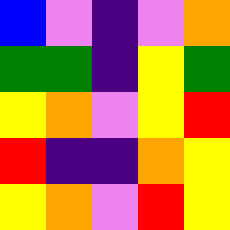[["blue", "violet", "indigo", "violet", "orange"], ["green", "green", "indigo", "yellow", "green"], ["yellow", "orange", "violet", "yellow", "red"], ["red", "indigo", "indigo", "orange", "yellow"], ["yellow", "orange", "violet", "red", "yellow"]]